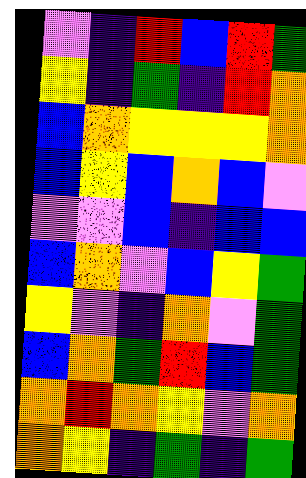[["violet", "indigo", "red", "blue", "red", "green"], ["yellow", "indigo", "green", "indigo", "red", "orange"], ["blue", "orange", "yellow", "yellow", "yellow", "orange"], ["blue", "yellow", "blue", "orange", "blue", "violet"], ["violet", "violet", "blue", "indigo", "blue", "blue"], ["blue", "orange", "violet", "blue", "yellow", "green"], ["yellow", "violet", "indigo", "orange", "violet", "green"], ["blue", "orange", "green", "red", "blue", "green"], ["orange", "red", "orange", "yellow", "violet", "orange"], ["orange", "yellow", "indigo", "green", "indigo", "green"]]